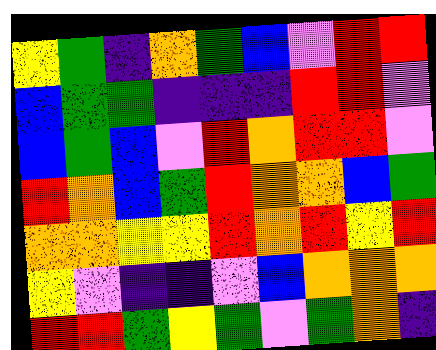[["yellow", "green", "indigo", "orange", "green", "blue", "violet", "red", "red"], ["blue", "green", "green", "indigo", "indigo", "indigo", "red", "red", "violet"], ["blue", "green", "blue", "violet", "red", "orange", "red", "red", "violet"], ["red", "orange", "blue", "green", "red", "orange", "orange", "blue", "green"], ["orange", "orange", "yellow", "yellow", "red", "orange", "red", "yellow", "red"], ["yellow", "violet", "indigo", "indigo", "violet", "blue", "orange", "orange", "orange"], ["red", "red", "green", "yellow", "green", "violet", "green", "orange", "indigo"]]